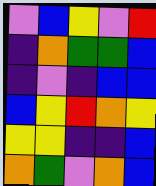[["violet", "blue", "yellow", "violet", "red"], ["indigo", "orange", "green", "green", "blue"], ["indigo", "violet", "indigo", "blue", "blue"], ["blue", "yellow", "red", "orange", "yellow"], ["yellow", "yellow", "indigo", "indigo", "blue"], ["orange", "green", "violet", "orange", "blue"]]